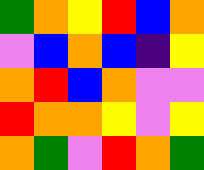[["green", "orange", "yellow", "red", "blue", "orange"], ["violet", "blue", "orange", "blue", "indigo", "yellow"], ["orange", "red", "blue", "orange", "violet", "violet"], ["red", "orange", "orange", "yellow", "violet", "yellow"], ["orange", "green", "violet", "red", "orange", "green"]]